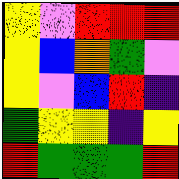[["yellow", "violet", "red", "red", "red"], ["yellow", "blue", "orange", "green", "violet"], ["yellow", "violet", "blue", "red", "indigo"], ["green", "yellow", "yellow", "indigo", "yellow"], ["red", "green", "green", "green", "red"]]